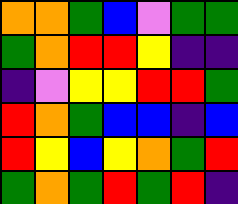[["orange", "orange", "green", "blue", "violet", "green", "green"], ["green", "orange", "red", "red", "yellow", "indigo", "indigo"], ["indigo", "violet", "yellow", "yellow", "red", "red", "green"], ["red", "orange", "green", "blue", "blue", "indigo", "blue"], ["red", "yellow", "blue", "yellow", "orange", "green", "red"], ["green", "orange", "green", "red", "green", "red", "indigo"]]